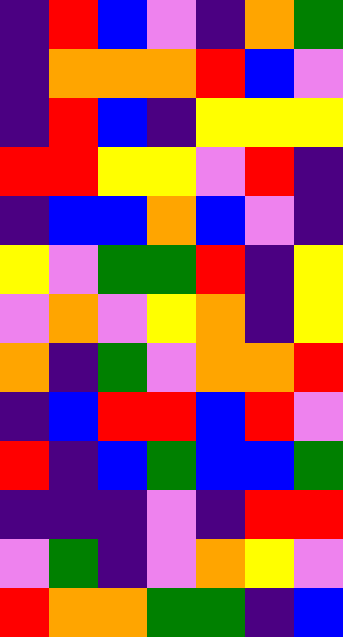[["indigo", "red", "blue", "violet", "indigo", "orange", "green"], ["indigo", "orange", "orange", "orange", "red", "blue", "violet"], ["indigo", "red", "blue", "indigo", "yellow", "yellow", "yellow"], ["red", "red", "yellow", "yellow", "violet", "red", "indigo"], ["indigo", "blue", "blue", "orange", "blue", "violet", "indigo"], ["yellow", "violet", "green", "green", "red", "indigo", "yellow"], ["violet", "orange", "violet", "yellow", "orange", "indigo", "yellow"], ["orange", "indigo", "green", "violet", "orange", "orange", "red"], ["indigo", "blue", "red", "red", "blue", "red", "violet"], ["red", "indigo", "blue", "green", "blue", "blue", "green"], ["indigo", "indigo", "indigo", "violet", "indigo", "red", "red"], ["violet", "green", "indigo", "violet", "orange", "yellow", "violet"], ["red", "orange", "orange", "green", "green", "indigo", "blue"]]